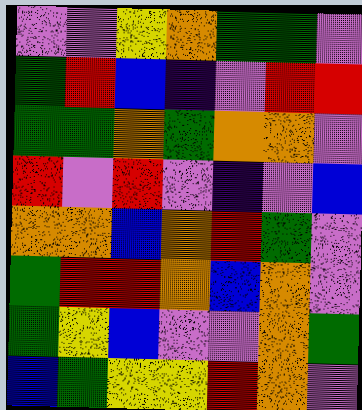[["violet", "violet", "yellow", "orange", "green", "green", "violet"], ["green", "red", "blue", "indigo", "violet", "red", "red"], ["green", "green", "orange", "green", "orange", "orange", "violet"], ["red", "violet", "red", "violet", "indigo", "violet", "blue"], ["orange", "orange", "blue", "orange", "red", "green", "violet"], ["green", "red", "red", "orange", "blue", "orange", "violet"], ["green", "yellow", "blue", "violet", "violet", "orange", "green"], ["blue", "green", "yellow", "yellow", "red", "orange", "violet"]]